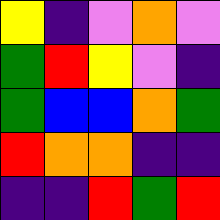[["yellow", "indigo", "violet", "orange", "violet"], ["green", "red", "yellow", "violet", "indigo"], ["green", "blue", "blue", "orange", "green"], ["red", "orange", "orange", "indigo", "indigo"], ["indigo", "indigo", "red", "green", "red"]]